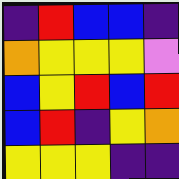[["indigo", "red", "blue", "blue", "indigo"], ["orange", "yellow", "yellow", "yellow", "violet"], ["blue", "yellow", "red", "blue", "red"], ["blue", "red", "indigo", "yellow", "orange"], ["yellow", "yellow", "yellow", "indigo", "indigo"]]